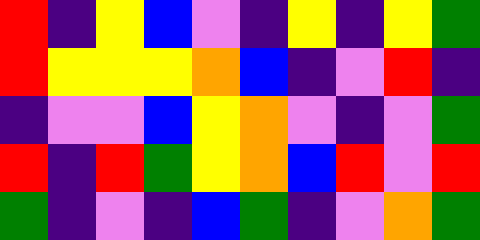[["red", "indigo", "yellow", "blue", "violet", "indigo", "yellow", "indigo", "yellow", "green"], ["red", "yellow", "yellow", "yellow", "orange", "blue", "indigo", "violet", "red", "indigo"], ["indigo", "violet", "violet", "blue", "yellow", "orange", "violet", "indigo", "violet", "green"], ["red", "indigo", "red", "green", "yellow", "orange", "blue", "red", "violet", "red"], ["green", "indigo", "violet", "indigo", "blue", "green", "indigo", "violet", "orange", "green"]]